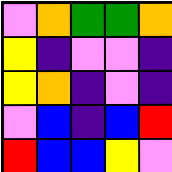[["violet", "orange", "green", "green", "orange"], ["yellow", "indigo", "violet", "violet", "indigo"], ["yellow", "orange", "indigo", "violet", "indigo"], ["violet", "blue", "indigo", "blue", "red"], ["red", "blue", "blue", "yellow", "violet"]]